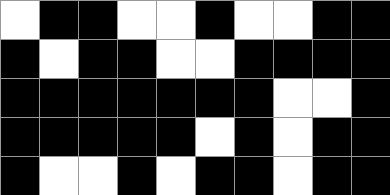[["white", "black", "black", "white", "white", "black", "white", "white", "black", "black"], ["black", "white", "black", "black", "white", "white", "black", "black", "black", "black"], ["black", "black", "black", "black", "black", "black", "black", "white", "white", "black"], ["black", "black", "black", "black", "black", "white", "black", "white", "black", "black"], ["black", "white", "white", "black", "white", "black", "black", "white", "black", "black"]]